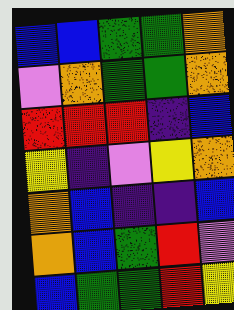[["blue", "blue", "green", "green", "orange"], ["violet", "orange", "green", "green", "orange"], ["red", "red", "red", "indigo", "blue"], ["yellow", "indigo", "violet", "yellow", "orange"], ["orange", "blue", "indigo", "indigo", "blue"], ["orange", "blue", "green", "red", "violet"], ["blue", "green", "green", "red", "yellow"]]